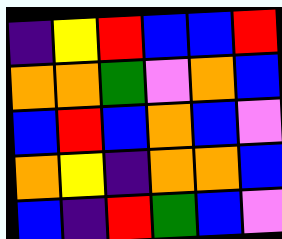[["indigo", "yellow", "red", "blue", "blue", "red"], ["orange", "orange", "green", "violet", "orange", "blue"], ["blue", "red", "blue", "orange", "blue", "violet"], ["orange", "yellow", "indigo", "orange", "orange", "blue"], ["blue", "indigo", "red", "green", "blue", "violet"]]